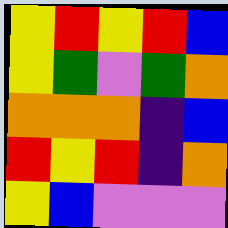[["yellow", "red", "yellow", "red", "blue"], ["yellow", "green", "violet", "green", "orange"], ["orange", "orange", "orange", "indigo", "blue"], ["red", "yellow", "red", "indigo", "orange"], ["yellow", "blue", "violet", "violet", "violet"]]